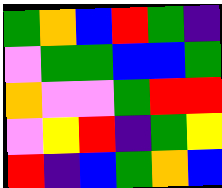[["green", "orange", "blue", "red", "green", "indigo"], ["violet", "green", "green", "blue", "blue", "green"], ["orange", "violet", "violet", "green", "red", "red"], ["violet", "yellow", "red", "indigo", "green", "yellow"], ["red", "indigo", "blue", "green", "orange", "blue"]]